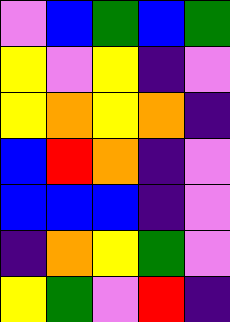[["violet", "blue", "green", "blue", "green"], ["yellow", "violet", "yellow", "indigo", "violet"], ["yellow", "orange", "yellow", "orange", "indigo"], ["blue", "red", "orange", "indigo", "violet"], ["blue", "blue", "blue", "indigo", "violet"], ["indigo", "orange", "yellow", "green", "violet"], ["yellow", "green", "violet", "red", "indigo"]]